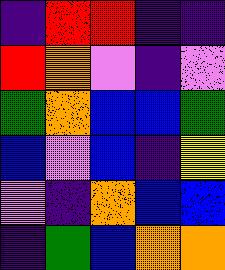[["indigo", "red", "red", "indigo", "indigo"], ["red", "orange", "violet", "indigo", "violet"], ["green", "orange", "blue", "blue", "green"], ["blue", "violet", "blue", "indigo", "yellow"], ["violet", "indigo", "orange", "blue", "blue"], ["indigo", "green", "blue", "orange", "orange"]]